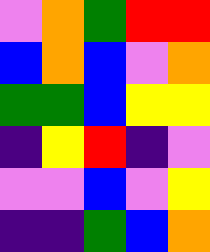[["violet", "orange", "green", "red", "red"], ["blue", "orange", "blue", "violet", "orange"], ["green", "green", "blue", "yellow", "yellow"], ["indigo", "yellow", "red", "indigo", "violet"], ["violet", "violet", "blue", "violet", "yellow"], ["indigo", "indigo", "green", "blue", "orange"]]